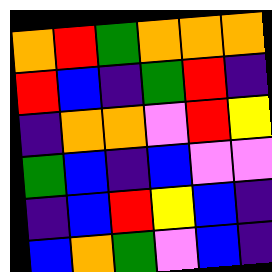[["orange", "red", "green", "orange", "orange", "orange"], ["red", "blue", "indigo", "green", "red", "indigo"], ["indigo", "orange", "orange", "violet", "red", "yellow"], ["green", "blue", "indigo", "blue", "violet", "violet"], ["indigo", "blue", "red", "yellow", "blue", "indigo"], ["blue", "orange", "green", "violet", "blue", "indigo"]]